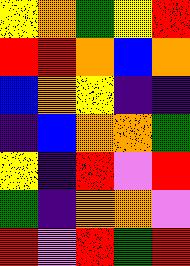[["yellow", "orange", "green", "yellow", "red"], ["red", "red", "orange", "blue", "orange"], ["blue", "orange", "yellow", "indigo", "indigo"], ["indigo", "blue", "orange", "orange", "green"], ["yellow", "indigo", "red", "violet", "red"], ["green", "indigo", "orange", "orange", "violet"], ["red", "violet", "red", "green", "red"]]